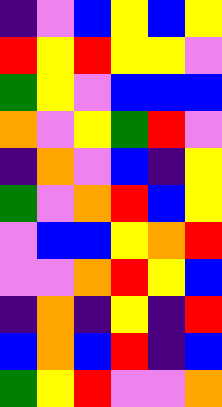[["indigo", "violet", "blue", "yellow", "blue", "yellow"], ["red", "yellow", "red", "yellow", "yellow", "violet"], ["green", "yellow", "violet", "blue", "blue", "blue"], ["orange", "violet", "yellow", "green", "red", "violet"], ["indigo", "orange", "violet", "blue", "indigo", "yellow"], ["green", "violet", "orange", "red", "blue", "yellow"], ["violet", "blue", "blue", "yellow", "orange", "red"], ["violet", "violet", "orange", "red", "yellow", "blue"], ["indigo", "orange", "indigo", "yellow", "indigo", "red"], ["blue", "orange", "blue", "red", "indigo", "blue"], ["green", "yellow", "red", "violet", "violet", "orange"]]